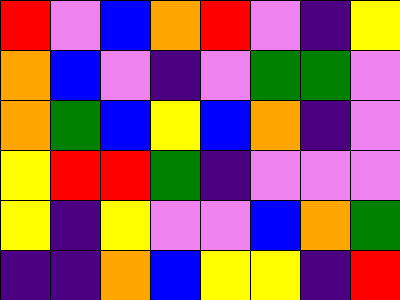[["red", "violet", "blue", "orange", "red", "violet", "indigo", "yellow"], ["orange", "blue", "violet", "indigo", "violet", "green", "green", "violet"], ["orange", "green", "blue", "yellow", "blue", "orange", "indigo", "violet"], ["yellow", "red", "red", "green", "indigo", "violet", "violet", "violet"], ["yellow", "indigo", "yellow", "violet", "violet", "blue", "orange", "green"], ["indigo", "indigo", "orange", "blue", "yellow", "yellow", "indigo", "red"]]